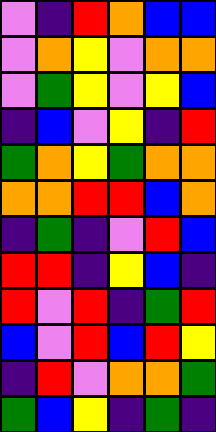[["violet", "indigo", "red", "orange", "blue", "blue"], ["violet", "orange", "yellow", "violet", "orange", "orange"], ["violet", "green", "yellow", "violet", "yellow", "blue"], ["indigo", "blue", "violet", "yellow", "indigo", "red"], ["green", "orange", "yellow", "green", "orange", "orange"], ["orange", "orange", "red", "red", "blue", "orange"], ["indigo", "green", "indigo", "violet", "red", "blue"], ["red", "red", "indigo", "yellow", "blue", "indigo"], ["red", "violet", "red", "indigo", "green", "red"], ["blue", "violet", "red", "blue", "red", "yellow"], ["indigo", "red", "violet", "orange", "orange", "green"], ["green", "blue", "yellow", "indigo", "green", "indigo"]]